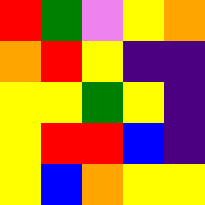[["red", "green", "violet", "yellow", "orange"], ["orange", "red", "yellow", "indigo", "indigo"], ["yellow", "yellow", "green", "yellow", "indigo"], ["yellow", "red", "red", "blue", "indigo"], ["yellow", "blue", "orange", "yellow", "yellow"]]